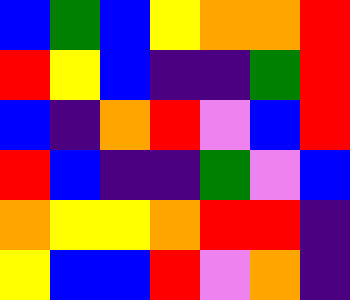[["blue", "green", "blue", "yellow", "orange", "orange", "red"], ["red", "yellow", "blue", "indigo", "indigo", "green", "red"], ["blue", "indigo", "orange", "red", "violet", "blue", "red"], ["red", "blue", "indigo", "indigo", "green", "violet", "blue"], ["orange", "yellow", "yellow", "orange", "red", "red", "indigo"], ["yellow", "blue", "blue", "red", "violet", "orange", "indigo"]]